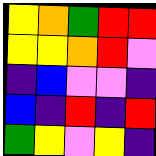[["yellow", "orange", "green", "red", "red"], ["yellow", "yellow", "orange", "red", "violet"], ["indigo", "blue", "violet", "violet", "indigo"], ["blue", "indigo", "red", "indigo", "red"], ["green", "yellow", "violet", "yellow", "indigo"]]